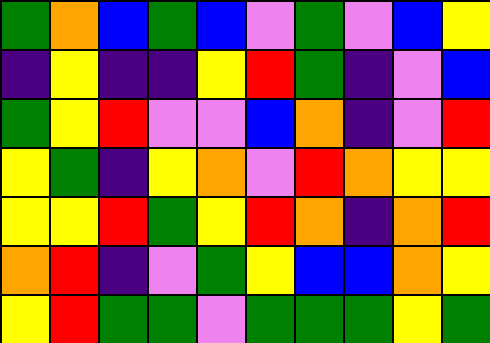[["green", "orange", "blue", "green", "blue", "violet", "green", "violet", "blue", "yellow"], ["indigo", "yellow", "indigo", "indigo", "yellow", "red", "green", "indigo", "violet", "blue"], ["green", "yellow", "red", "violet", "violet", "blue", "orange", "indigo", "violet", "red"], ["yellow", "green", "indigo", "yellow", "orange", "violet", "red", "orange", "yellow", "yellow"], ["yellow", "yellow", "red", "green", "yellow", "red", "orange", "indigo", "orange", "red"], ["orange", "red", "indigo", "violet", "green", "yellow", "blue", "blue", "orange", "yellow"], ["yellow", "red", "green", "green", "violet", "green", "green", "green", "yellow", "green"]]